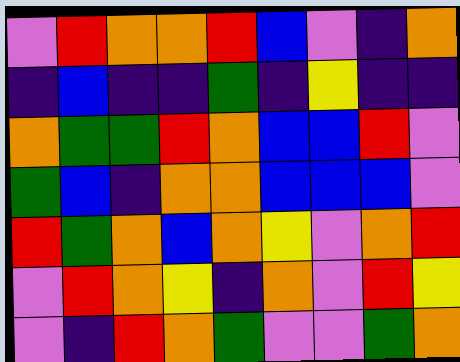[["violet", "red", "orange", "orange", "red", "blue", "violet", "indigo", "orange"], ["indigo", "blue", "indigo", "indigo", "green", "indigo", "yellow", "indigo", "indigo"], ["orange", "green", "green", "red", "orange", "blue", "blue", "red", "violet"], ["green", "blue", "indigo", "orange", "orange", "blue", "blue", "blue", "violet"], ["red", "green", "orange", "blue", "orange", "yellow", "violet", "orange", "red"], ["violet", "red", "orange", "yellow", "indigo", "orange", "violet", "red", "yellow"], ["violet", "indigo", "red", "orange", "green", "violet", "violet", "green", "orange"]]